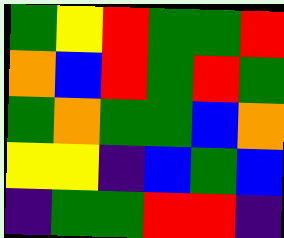[["green", "yellow", "red", "green", "green", "red"], ["orange", "blue", "red", "green", "red", "green"], ["green", "orange", "green", "green", "blue", "orange"], ["yellow", "yellow", "indigo", "blue", "green", "blue"], ["indigo", "green", "green", "red", "red", "indigo"]]